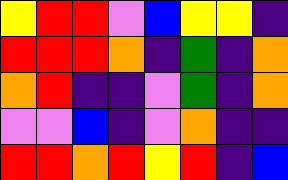[["yellow", "red", "red", "violet", "blue", "yellow", "yellow", "indigo"], ["red", "red", "red", "orange", "indigo", "green", "indigo", "orange"], ["orange", "red", "indigo", "indigo", "violet", "green", "indigo", "orange"], ["violet", "violet", "blue", "indigo", "violet", "orange", "indigo", "indigo"], ["red", "red", "orange", "red", "yellow", "red", "indigo", "blue"]]